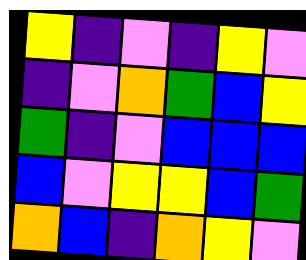[["yellow", "indigo", "violet", "indigo", "yellow", "violet"], ["indigo", "violet", "orange", "green", "blue", "yellow"], ["green", "indigo", "violet", "blue", "blue", "blue"], ["blue", "violet", "yellow", "yellow", "blue", "green"], ["orange", "blue", "indigo", "orange", "yellow", "violet"]]